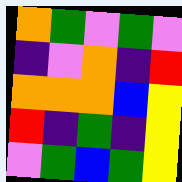[["orange", "green", "violet", "green", "violet"], ["indigo", "violet", "orange", "indigo", "red"], ["orange", "orange", "orange", "blue", "yellow"], ["red", "indigo", "green", "indigo", "yellow"], ["violet", "green", "blue", "green", "yellow"]]